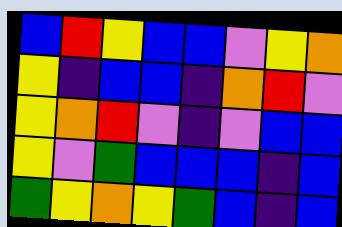[["blue", "red", "yellow", "blue", "blue", "violet", "yellow", "orange"], ["yellow", "indigo", "blue", "blue", "indigo", "orange", "red", "violet"], ["yellow", "orange", "red", "violet", "indigo", "violet", "blue", "blue"], ["yellow", "violet", "green", "blue", "blue", "blue", "indigo", "blue"], ["green", "yellow", "orange", "yellow", "green", "blue", "indigo", "blue"]]